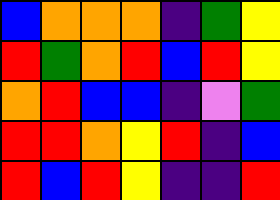[["blue", "orange", "orange", "orange", "indigo", "green", "yellow"], ["red", "green", "orange", "red", "blue", "red", "yellow"], ["orange", "red", "blue", "blue", "indigo", "violet", "green"], ["red", "red", "orange", "yellow", "red", "indigo", "blue"], ["red", "blue", "red", "yellow", "indigo", "indigo", "red"]]